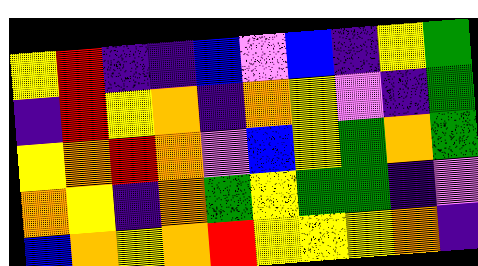[["yellow", "red", "indigo", "indigo", "blue", "violet", "blue", "indigo", "yellow", "green"], ["indigo", "red", "yellow", "orange", "indigo", "orange", "yellow", "violet", "indigo", "green"], ["yellow", "orange", "red", "orange", "violet", "blue", "yellow", "green", "orange", "green"], ["orange", "yellow", "indigo", "orange", "green", "yellow", "green", "green", "indigo", "violet"], ["blue", "orange", "yellow", "orange", "red", "yellow", "yellow", "yellow", "orange", "indigo"]]